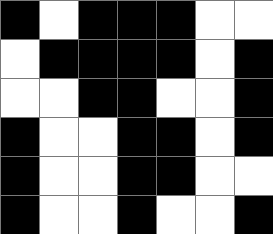[["black", "white", "black", "black", "black", "white", "white"], ["white", "black", "black", "black", "black", "white", "black"], ["white", "white", "black", "black", "white", "white", "black"], ["black", "white", "white", "black", "black", "white", "black"], ["black", "white", "white", "black", "black", "white", "white"], ["black", "white", "white", "black", "white", "white", "black"]]